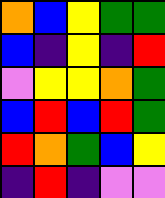[["orange", "blue", "yellow", "green", "green"], ["blue", "indigo", "yellow", "indigo", "red"], ["violet", "yellow", "yellow", "orange", "green"], ["blue", "red", "blue", "red", "green"], ["red", "orange", "green", "blue", "yellow"], ["indigo", "red", "indigo", "violet", "violet"]]